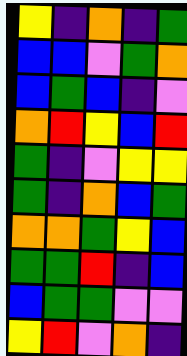[["yellow", "indigo", "orange", "indigo", "green"], ["blue", "blue", "violet", "green", "orange"], ["blue", "green", "blue", "indigo", "violet"], ["orange", "red", "yellow", "blue", "red"], ["green", "indigo", "violet", "yellow", "yellow"], ["green", "indigo", "orange", "blue", "green"], ["orange", "orange", "green", "yellow", "blue"], ["green", "green", "red", "indigo", "blue"], ["blue", "green", "green", "violet", "violet"], ["yellow", "red", "violet", "orange", "indigo"]]